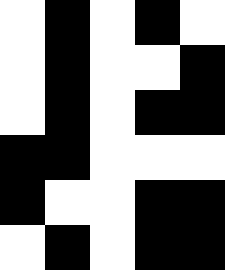[["white", "black", "white", "black", "white"], ["white", "black", "white", "white", "black"], ["white", "black", "white", "black", "black"], ["black", "black", "white", "white", "white"], ["black", "white", "white", "black", "black"], ["white", "black", "white", "black", "black"]]